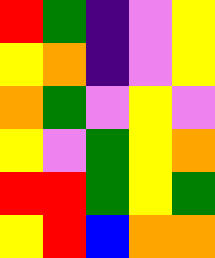[["red", "green", "indigo", "violet", "yellow"], ["yellow", "orange", "indigo", "violet", "yellow"], ["orange", "green", "violet", "yellow", "violet"], ["yellow", "violet", "green", "yellow", "orange"], ["red", "red", "green", "yellow", "green"], ["yellow", "red", "blue", "orange", "orange"]]